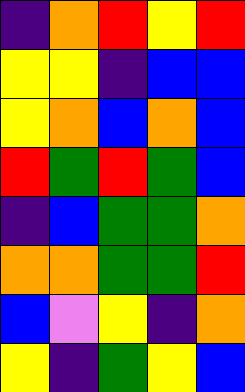[["indigo", "orange", "red", "yellow", "red"], ["yellow", "yellow", "indigo", "blue", "blue"], ["yellow", "orange", "blue", "orange", "blue"], ["red", "green", "red", "green", "blue"], ["indigo", "blue", "green", "green", "orange"], ["orange", "orange", "green", "green", "red"], ["blue", "violet", "yellow", "indigo", "orange"], ["yellow", "indigo", "green", "yellow", "blue"]]